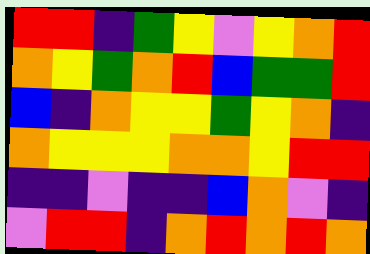[["red", "red", "indigo", "green", "yellow", "violet", "yellow", "orange", "red"], ["orange", "yellow", "green", "orange", "red", "blue", "green", "green", "red"], ["blue", "indigo", "orange", "yellow", "yellow", "green", "yellow", "orange", "indigo"], ["orange", "yellow", "yellow", "yellow", "orange", "orange", "yellow", "red", "red"], ["indigo", "indigo", "violet", "indigo", "indigo", "blue", "orange", "violet", "indigo"], ["violet", "red", "red", "indigo", "orange", "red", "orange", "red", "orange"]]